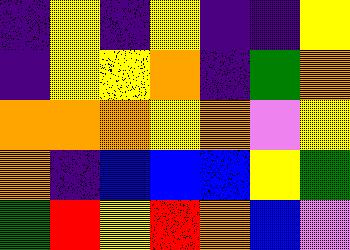[["indigo", "yellow", "indigo", "yellow", "indigo", "indigo", "yellow"], ["indigo", "yellow", "yellow", "orange", "indigo", "green", "orange"], ["orange", "orange", "orange", "yellow", "orange", "violet", "yellow"], ["orange", "indigo", "blue", "blue", "blue", "yellow", "green"], ["green", "red", "yellow", "red", "orange", "blue", "violet"]]